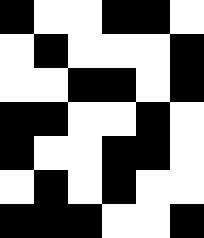[["black", "white", "white", "black", "black", "white"], ["white", "black", "white", "white", "white", "black"], ["white", "white", "black", "black", "white", "black"], ["black", "black", "white", "white", "black", "white"], ["black", "white", "white", "black", "black", "white"], ["white", "black", "white", "black", "white", "white"], ["black", "black", "black", "white", "white", "black"]]